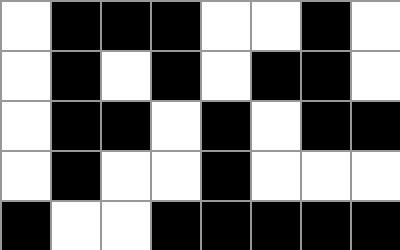[["white", "black", "black", "black", "white", "white", "black", "white"], ["white", "black", "white", "black", "white", "black", "black", "white"], ["white", "black", "black", "white", "black", "white", "black", "black"], ["white", "black", "white", "white", "black", "white", "white", "white"], ["black", "white", "white", "black", "black", "black", "black", "black"]]